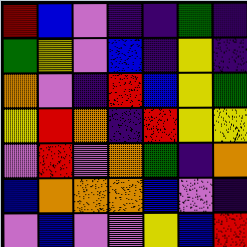[["red", "blue", "violet", "indigo", "indigo", "green", "indigo"], ["green", "yellow", "violet", "blue", "indigo", "yellow", "indigo"], ["orange", "violet", "indigo", "red", "blue", "yellow", "green"], ["yellow", "red", "orange", "indigo", "red", "yellow", "yellow"], ["violet", "red", "violet", "orange", "green", "indigo", "orange"], ["blue", "orange", "orange", "orange", "blue", "violet", "indigo"], ["violet", "blue", "violet", "violet", "yellow", "blue", "red"]]